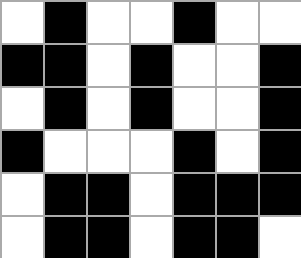[["white", "black", "white", "white", "black", "white", "white"], ["black", "black", "white", "black", "white", "white", "black"], ["white", "black", "white", "black", "white", "white", "black"], ["black", "white", "white", "white", "black", "white", "black"], ["white", "black", "black", "white", "black", "black", "black"], ["white", "black", "black", "white", "black", "black", "white"]]